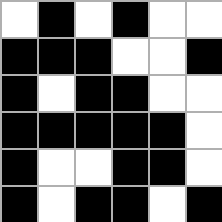[["white", "black", "white", "black", "white", "white"], ["black", "black", "black", "white", "white", "black"], ["black", "white", "black", "black", "white", "white"], ["black", "black", "black", "black", "black", "white"], ["black", "white", "white", "black", "black", "white"], ["black", "white", "black", "black", "white", "black"]]